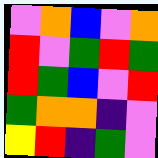[["violet", "orange", "blue", "violet", "orange"], ["red", "violet", "green", "red", "green"], ["red", "green", "blue", "violet", "red"], ["green", "orange", "orange", "indigo", "violet"], ["yellow", "red", "indigo", "green", "violet"]]